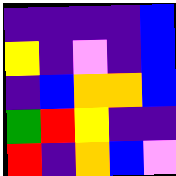[["indigo", "indigo", "indigo", "indigo", "blue"], ["yellow", "indigo", "violet", "indigo", "blue"], ["indigo", "blue", "orange", "orange", "blue"], ["green", "red", "yellow", "indigo", "indigo"], ["red", "indigo", "orange", "blue", "violet"]]